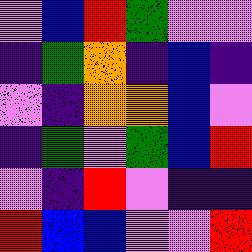[["violet", "blue", "red", "green", "violet", "violet"], ["indigo", "green", "orange", "indigo", "blue", "indigo"], ["violet", "indigo", "orange", "orange", "blue", "violet"], ["indigo", "green", "violet", "green", "blue", "red"], ["violet", "indigo", "red", "violet", "indigo", "indigo"], ["red", "blue", "blue", "violet", "violet", "red"]]